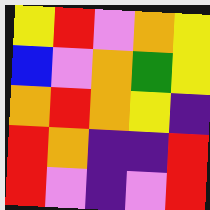[["yellow", "red", "violet", "orange", "yellow"], ["blue", "violet", "orange", "green", "yellow"], ["orange", "red", "orange", "yellow", "indigo"], ["red", "orange", "indigo", "indigo", "red"], ["red", "violet", "indigo", "violet", "red"]]